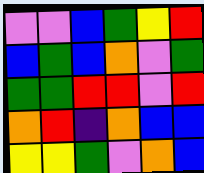[["violet", "violet", "blue", "green", "yellow", "red"], ["blue", "green", "blue", "orange", "violet", "green"], ["green", "green", "red", "red", "violet", "red"], ["orange", "red", "indigo", "orange", "blue", "blue"], ["yellow", "yellow", "green", "violet", "orange", "blue"]]